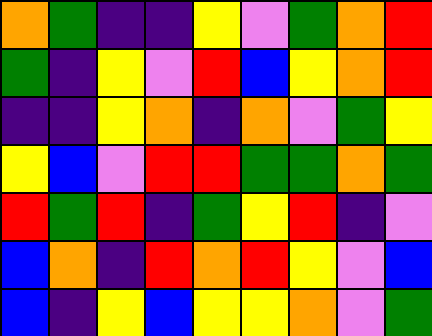[["orange", "green", "indigo", "indigo", "yellow", "violet", "green", "orange", "red"], ["green", "indigo", "yellow", "violet", "red", "blue", "yellow", "orange", "red"], ["indigo", "indigo", "yellow", "orange", "indigo", "orange", "violet", "green", "yellow"], ["yellow", "blue", "violet", "red", "red", "green", "green", "orange", "green"], ["red", "green", "red", "indigo", "green", "yellow", "red", "indigo", "violet"], ["blue", "orange", "indigo", "red", "orange", "red", "yellow", "violet", "blue"], ["blue", "indigo", "yellow", "blue", "yellow", "yellow", "orange", "violet", "green"]]